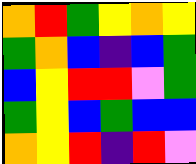[["orange", "red", "green", "yellow", "orange", "yellow"], ["green", "orange", "blue", "indigo", "blue", "green"], ["blue", "yellow", "red", "red", "violet", "green"], ["green", "yellow", "blue", "green", "blue", "blue"], ["orange", "yellow", "red", "indigo", "red", "violet"]]